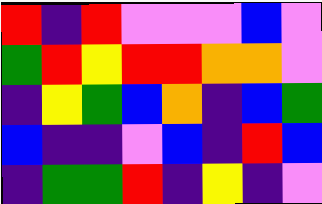[["red", "indigo", "red", "violet", "violet", "violet", "blue", "violet"], ["green", "red", "yellow", "red", "red", "orange", "orange", "violet"], ["indigo", "yellow", "green", "blue", "orange", "indigo", "blue", "green"], ["blue", "indigo", "indigo", "violet", "blue", "indigo", "red", "blue"], ["indigo", "green", "green", "red", "indigo", "yellow", "indigo", "violet"]]